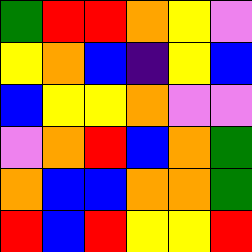[["green", "red", "red", "orange", "yellow", "violet"], ["yellow", "orange", "blue", "indigo", "yellow", "blue"], ["blue", "yellow", "yellow", "orange", "violet", "violet"], ["violet", "orange", "red", "blue", "orange", "green"], ["orange", "blue", "blue", "orange", "orange", "green"], ["red", "blue", "red", "yellow", "yellow", "red"]]